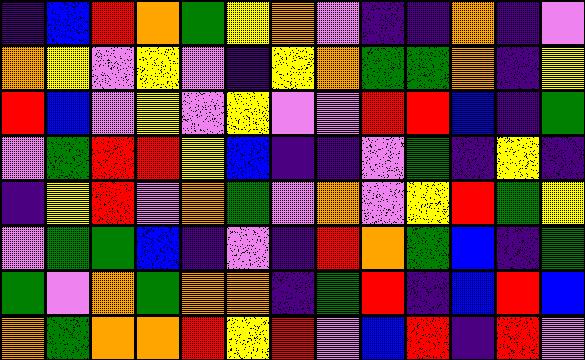[["indigo", "blue", "red", "orange", "green", "yellow", "orange", "violet", "indigo", "indigo", "orange", "indigo", "violet"], ["orange", "yellow", "violet", "yellow", "violet", "indigo", "yellow", "orange", "green", "green", "orange", "indigo", "yellow"], ["red", "blue", "violet", "yellow", "violet", "yellow", "violet", "violet", "red", "red", "blue", "indigo", "green"], ["violet", "green", "red", "red", "yellow", "blue", "indigo", "indigo", "violet", "green", "indigo", "yellow", "indigo"], ["indigo", "yellow", "red", "violet", "orange", "green", "violet", "orange", "violet", "yellow", "red", "green", "yellow"], ["violet", "green", "green", "blue", "indigo", "violet", "indigo", "red", "orange", "green", "blue", "indigo", "green"], ["green", "violet", "orange", "green", "orange", "orange", "indigo", "green", "red", "indigo", "blue", "red", "blue"], ["orange", "green", "orange", "orange", "red", "yellow", "red", "violet", "blue", "red", "indigo", "red", "violet"]]